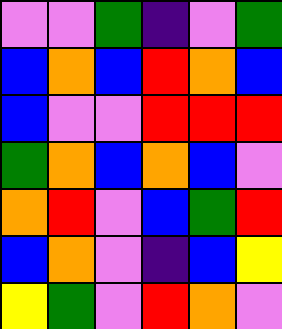[["violet", "violet", "green", "indigo", "violet", "green"], ["blue", "orange", "blue", "red", "orange", "blue"], ["blue", "violet", "violet", "red", "red", "red"], ["green", "orange", "blue", "orange", "blue", "violet"], ["orange", "red", "violet", "blue", "green", "red"], ["blue", "orange", "violet", "indigo", "blue", "yellow"], ["yellow", "green", "violet", "red", "orange", "violet"]]